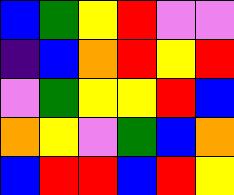[["blue", "green", "yellow", "red", "violet", "violet"], ["indigo", "blue", "orange", "red", "yellow", "red"], ["violet", "green", "yellow", "yellow", "red", "blue"], ["orange", "yellow", "violet", "green", "blue", "orange"], ["blue", "red", "red", "blue", "red", "yellow"]]